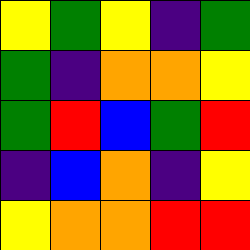[["yellow", "green", "yellow", "indigo", "green"], ["green", "indigo", "orange", "orange", "yellow"], ["green", "red", "blue", "green", "red"], ["indigo", "blue", "orange", "indigo", "yellow"], ["yellow", "orange", "orange", "red", "red"]]